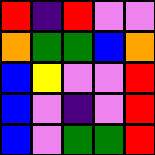[["red", "indigo", "red", "violet", "violet"], ["orange", "green", "green", "blue", "orange"], ["blue", "yellow", "violet", "violet", "red"], ["blue", "violet", "indigo", "violet", "red"], ["blue", "violet", "green", "green", "red"]]